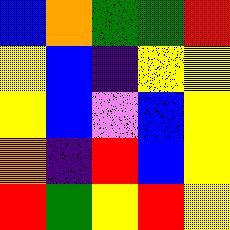[["blue", "orange", "green", "green", "red"], ["yellow", "blue", "indigo", "yellow", "yellow"], ["yellow", "blue", "violet", "blue", "yellow"], ["orange", "indigo", "red", "blue", "yellow"], ["red", "green", "yellow", "red", "yellow"]]